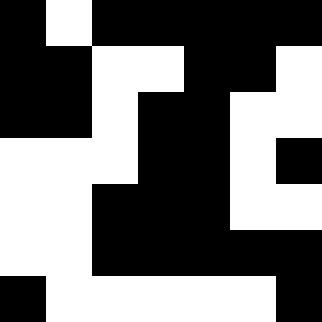[["black", "white", "black", "black", "black", "black", "black"], ["black", "black", "white", "white", "black", "black", "white"], ["black", "black", "white", "black", "black", "white", "white"], ["white", "white", "white", "black", "black", "white", "black"], ["white", "white", "black", "black", "black", "white", "white"], ["white", "white", "black", "black", "black", "black", "black"], ["black", "white", "white", "white", "white", "white", "black"]]